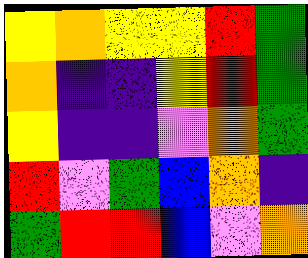[["yellow", "orange", "yellow", "yellow", "red", "green"], ["orange", "indigo", "indigo", "yellow", "red", "green"], ["yellow", "indigo", "indigo", "violet", "orange", "green"], ["red", "violet", "green", "blue", "orange", "indigo"], ["green", "red", "red", "blue", "violet", "orange"]]